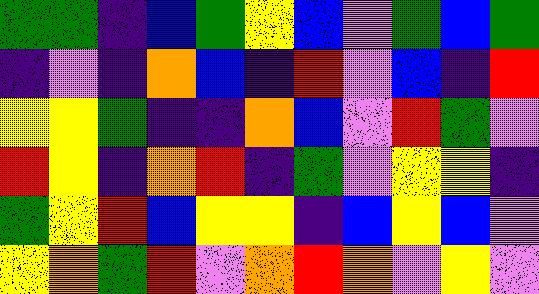[["green", "green", "indigo", "blue", "green", "yellow", "blue", "violet", "green", "blue", "green"], ["indigo", "violet", "indigo", "orange", "blue", "indigo", "red", "violet", "blue", "indigo", "red"], ["yellow", "yellow", "green", "indigo", "indigo", "orange", "blue", "violet", "red", "green", "violet"], ["red", "yellow", "indigo", "orange", "red", "indigo", "green", "violet", "yellow", "yellow", "indigo"], ["green", "yellow", "red", "blue", "yellow", "yellow", "indigo", "blue", "yellow", "blue", "violet"], ["yellow", "orange", "green", "red", "violet", "orange", "red", "orange", "violet", "yellow", "violet"]]